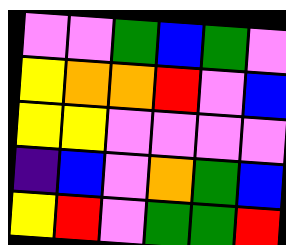[["violet", "violet", "green", "blue", "green", "violet"], ["yellow", "orange", "orange", "red", "violet", "blue"], ["yellow", "yellow", "violet", "violet", "violet", "violet"], ["indigo", "blue", "violet", "orange", "green", "blue"], ["yellow", "red", "violet", "green", "green", "red"]]